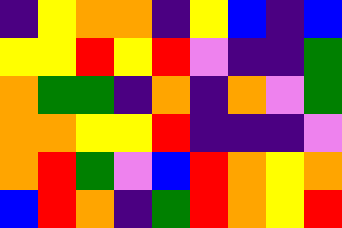[["indigo", "yellow", "orange", "orange", "indigo", "yellow", "blue", "indigo", "blue"], ["yellow", "yellow", "red", "yellow", "red", "violet", "indigo", "indigo", "green"], ["orange", "green", "green", "indigo", "orange", "indigo", "orange", "violet", "green"], ["orange", "orange", "yellow", "yellow", "red", "indigo", "indigo", "indigo", "violet"], ["orange", "red", "green", "violet", "blue", "red", "orange", "yellow", "orange"], ["blue", "red", "orange", "indigo", "green", "red", "orange", "yellow", "red"]]